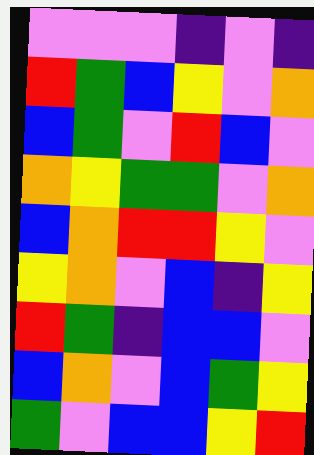[["violet", "violet", "violet", "indigo", "violet", "indigo"], ["red", "green", "blue", "yellow", "violet", "orange"], ["blue", "green", "violet", "red", "blue", "violet"], ["orange", "yellow", "green", "green", "violet", "orange"], ["blue", "orange", "red", "red", "yellow", "violet"], ["yellow", "orange", "violet", "blue", "indigo", "yellow"], ["red", "green", "indigo", "blue", "blue", "violet"], ["blue", "orange", "violet", "blue", "green", "yellow"], ["green", "violet", "blue", "blue", "yellow", "red"]]